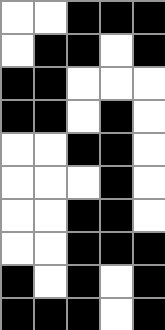[["white", "white", "black", "black", "black"], ["white", "black", "black", "white", "black"], ["black", "black", "white", "white", "white"], ["black", "black", "white", "black", "white"], ["white", "white", "black", "black", "white"], ["white", "white", "white", "black", "white"], ["white", "white", "black", "black", "white"], ["white", "white", "black", "black", "black"], ["black", "white", "black", "white", "black"], ["black", "black", "black", "white", "black"]]